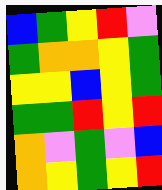[["blue", "green", "yellow", "red", "violet"], ["green", "orange", "orange", "yellow", "green"], ["yellow", "yellow", "blue", "yellow", "green"], ["green", "green", "red", "yellow", "red"], ["orange", "violet", "green", "violet", "blue"], ["orange", "yellow", "green", "yellow", "red"]]